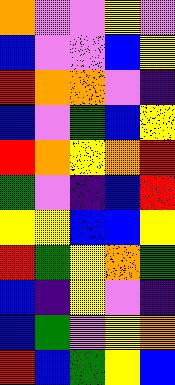[["orange", "violet", "violet", "yellow", "violet"], ["blue", "violet", "violet", "blue", "yellow"], ["red", "orange", "orange", "violet", "indigo"], ["blue", "violet", "green", "blue", "yellow"], ["red", "orange", "yellow", "orange", "red"], ["green", "violet", "indigo", "blue", "red"], ["yellow", "yellow", "blue", "blue", "yellow"], ["red", "green", "yellow", "orange", "green"], ["blue", "indigo", "yellow", "violet", "indigo"], ["blue", "green", "violet", "yellow", "orange"], ["red", "blue", "green", "yellow", "blue"]]